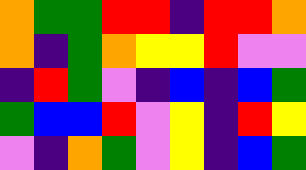[["orange", "green", "green", "red", "red", "indigo", "red", "red", "orange"], ["orange", "indigo", "green", "orange", "yellow", "yellow", "red", "violet", "violet"], ["indigo", "red", "green", "violet", "indigo", "blue", "indigo", "blue", "green"], ["green", "blue", "blue", "red", "violet", "yellow", "indigo", "red", "yellow"], ["violet", "indigo", "orange", "green", "violet", "yellow", "indigo", "blue", "green"]]